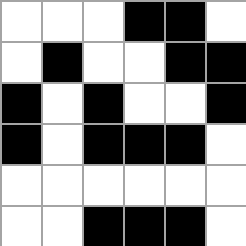[["white", "white", "white", "black", "black", "white"], ["white", "black", "white", "white", "black", "black"], ["black", "white", "black", "white", "white", "black"], ["black", "white", "black", "black", "black", "white"], ["white", "white", "white", "white", "white", "white"], ["white", "white", "black", "black", "black", "white"]]